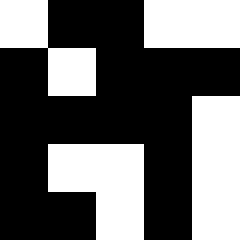[["white", "black", "black", "white", "white"], ["black", "white", "black", "black", "black"], ["black", "black", "black", "black", "white"], ["black", "white", "white", "black", "white"], ["black", "black", "white", "black", "white"]]